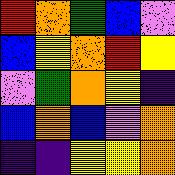[["red", "orange", "green", "blue", "violet"], ["blue", "yellow", "orange", "red", "yellow"], ["violet", "green", "orange", "yellow", "indigo"], ["blue", "orange", "blue", "violet", "orange"], ["indigo", "indigo", "yellow", "yellow", "orange"]]